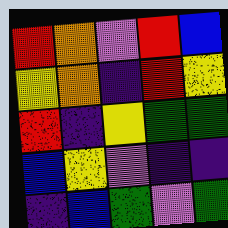[["red", "orange", "violet", "red", "blue"], ["yellow", "orange", "indigo", "red", "yellow"], ["red", "indigo", "yellow", "green", "green"], ["blue", "yellow", "violet", "indigo", "indigo"], ["indigo", "blue", "green", "violet", "green"]]